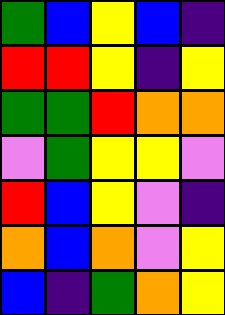[["green", "blue", "yellow", "blue", "indigo"], ["red", "red", "yellow", "indigo", "yellow"], ["green", "green", "red", "orange", "orange"], ["violet", "green", "yellow", "yellow", "violet"], ["red", "blue", "yellow", "violet", "indigo"], ["orange", "blue", "orange", "violet", "yellow"], ["blue", "indigo", "green", "orange", "yellow"]]